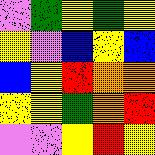[["violet", "green", "yellow", "green", "yellow"], ["yellow", "violet", "blue", "yellow", "blue"], ["blue", "yellow", "red", "orange", "orange"], ["yellow", "yellow", "green", "orange", "red"], ["violet", "violet", "yellow", "red", "yellow"]]